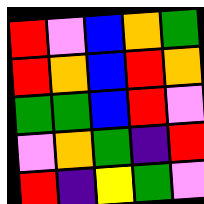[["red", "violet", "blue", "orange", "green"], ["red", "orange", "blue", "red", "orange"], ["green", "green", "blue", "red", "violet"], ["violet", "orange", "green", "indigo", "red"], ["red", "indigo", "yellow", "green", "violet"]]